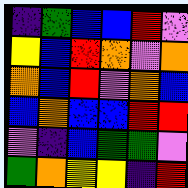[["indigo", "green", "blue", "blue", "red", "violet"], ["yellow", "blue", "red", "orange", "violet", "orange"], ["orange", "blue", "red", "violet", "orange", "blue"], ["blue", "orange", "blue", "blue", "red", "red"], ["violet", "indigo", "blue", "green", "green", "violet"], ["green", "orange", "yellow", "yellow", "indigo", "red"]]